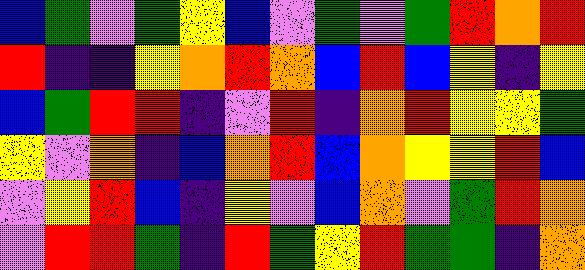[["blue", "green", "violet", "green", "yellow", "blue", "violet", "green", "violet", "green", "red", "orange", "red"], ["red", "indigo", "indigo", "yellow", "orange", "red", "orange", "blue", "red", "blue", "yellow", "indigo", "yellow"], ["blue", "green", "red", "red", "indigo", "violet", "red", "indigo", "orange", "red", "yellow", "yellow", "green"], ["yellow", "violet", "orange", "indigo", "blue", "orange", "red", "blue", "orange", "yellow", "yellow", "red", "blue"], ["violet", "yellow", "red", "blue", "indigo", "yellow", "violet", "blue", "orange", "violet", "green", "red", "orange"], ["violet", "red", "red", "green", "indigo", "red", "green", "yellow", "red", "green", "green", "indigo", "orange"]]